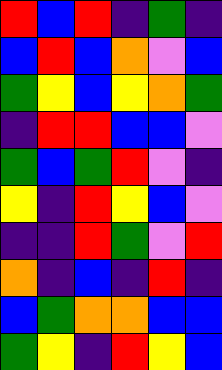[["red", "blue", "red", "indigo", "green", "indigo"], ["blue", "red", "blue", "orange", "violet", "blue"], ["green", "yellow", "blue", "yellow", "orange", "green"], ["indigo", "red", "red", "blue", "blue", "violet"], ["green", "blue", "green", "red", "violet", "indigo"], ["yellow", "indigo", "red", "yellow", "blue", "violet"], ["indigo", "indigo", "red", "green", "violet", "red"], ["orange", "indigo", "blue", "indigo", "red", "indigo"], ["blue", "green", "orange", "orange", "blue", "blue"], ["green", "yellow", "indigo", "red", "yellow", "blue"]]